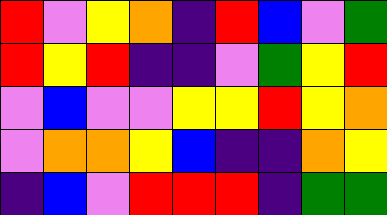[["red", "violet", "yellow", "orange", "indigo", "red", "blue", "violet", "green"], ["red", "yellow", "red", "indigo", "indigo", "violet", "green", "yellow", "red"], ["violet", "blue", "violet", "violet", "yellow", "yellow", "red", "yellow", "orange"], ["violet", "orange", "orange", "yellow", "blue", "indigo", "indigo", "orange", "yellow"], ["indigo", "blue", "violet", "red", "red", "red", "indigo", "green", "green"]]